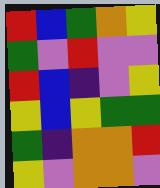[["red", "blue", "green", "orange", "yellow"], ["green", "violet", "red", "violet", "violet"], ["red", "blue", "indigo", "violet", "yellow"], ["yellow", "blue", "yellow", "green", "green"], ["green", "indigo", "orange", "orange", "red"], ["yellow", "violet", "orange", "orange", "violet"]]